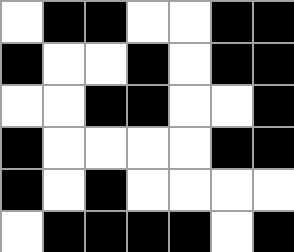[["white", "black", "black", "white", "white", "black", "black"], ["black", "white", "white", "black", "white", "black", "black"], ["white", "white", "black", "black", "white", "white", "black"], ["black", "white", "white", "white", "white", "black", "black"], ["black", "white", "black", "white", "white", "white", "white"], ["white", "black", "black", "black", "black", "white", "black"]]